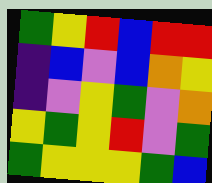[["green", "yellow", "red", "blue", "red", "red"], ["indigo", "blue", "violet", "blue", "orange", "yellow"], ["indigo", "violet", "yellow", "green", "violet", "orange"], ["yellow", "green", "yellow", "red", "violet", "green"], ["green", "yellow", "yellow", "yellow", "green", "blue"]]